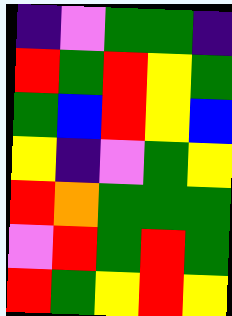[["indigo", "violet", "green", "green", "indigo"], ["red", "green", "red", "yellow", "green"], ["green", "blue", "red", "yellow", "blue"], ["yellow", "indigo", "violet", "green", "yellow"], ["red", "orange", "green", "green", "green"], ["violet", "red", "green", "red", "green"], ["red", "green", "yellow", "red", "yellow"]]